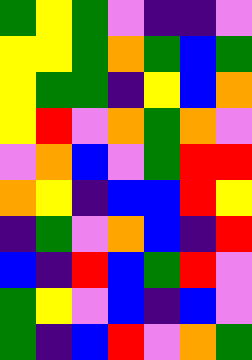[["green", "yellow", "green", "violet", "indigo", "indigo", "violet"], ["yellow", "yellow", "green", "orange", "green", "blue", "green"], ["yellow", "green", "green", "indigo", "yellow", "blue", "orange"], ["yellow", "red", "violet", "orange", "green", "orange", "violet"], ["violet", "orange", "blue", "violet", "green", "red", "red"], ["orange", "yellow", "indigo", "blue", "blue", "red", "yellow"], ["indigo", "green", "violet", "orange", "blue", "indigo", "red"], ["blue", "indigo", "red", "blue", "green", "red", "violet"], ["green", "yellow", "violet", "blue", "indigo", "blue", "violet"], ["green", "indigo", "blue", "red", "violet", "orange", "green"]]